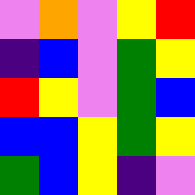[["violet", "orange", "violet", "yellow", "red"], ["indigo", "blue", "violet", "green", "yellow"], ["red", "yellow", "violet", "green", "blue"], ["blue", "blue", "yellow", "green", "yellow"], ["green", "blue", "yellow", "indigo", "violet"]]